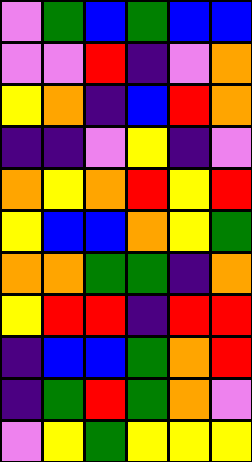[["violet", "green", "blue", "green", "blue", "blue"], ["violet", "violet", "red", "indigo", "violet", "orange"], ["yellow", "orange", "indigo", "blue", "red", "orange"], ["indigo", "indigo", "violet", "yellow", "indigo", "violet"], ["orange", "yellow", "orange", "red", "yellow", "red"], ["yellow", "blue", "blue", "orange", "yellow", "green"], ["orange", "orange", "green", "green", "indigo", "orange"], ["yellow", "red", "red", "indigo", "red", "red"], ["indigo", "blue", "blue", "green", "orange", "red"], ["indigo", "green", "red", "green", "orange", "violet"], ["violet", "yellow", "green", "yellow", "yellow", "yellow"]]